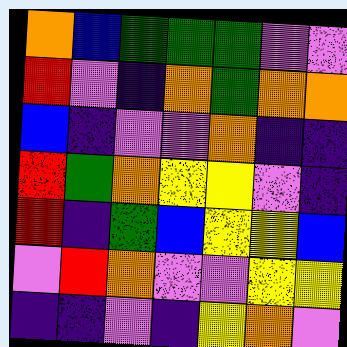[["orange", "blue", "green", "green", "green", "violet", "violet"], ["red", "violet", "indigo", "orange", "green", "orange", "orange"], ["blue", "indigo", "violet", "violet", "orange", "indigo", "indigo"], ["red", "green", "orange", "yellow", "yellow", "violet", "indigo"], ["red", "indigo", "green", "blue", "yellow", "yellow", "blue"], ["violet", "red", "orange", "violet", "violet", "yellow", "yellow"], ["indigo", "indigo", "violet", "indigo", "yellow", "orange", "violet"]]